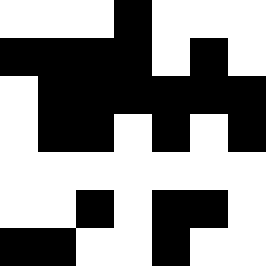[["white", "white", "white", "black", "white", "white", "white"], ["black", "black", "black", "black", "white", "black", "white"], ["white", "black", "black", "black", "black", "black", "black"], ["white", "black", "black", "white", "black", "white", "black"], ["white", "white", "white", "white", "white", "white", "white"], ["white", "white", "black", "white", "black", "black", "white"], ["black", "black", "white", "white", "black", "white", "white"]]